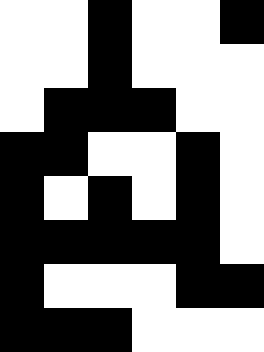[["white", "white", "black", "white", "white", "black"], ["white", "white", "black", "white", "white", "white"], ["white", "black", "black", "black", "white", "white"], ["black", "black", "white", "white", "black", "white"], ["black", "white", "black", "white", "black", "white"], ["black", "black", "black", "black", "black", "white"], ["black", "white", "white", "white", "black", "black"], ["black", "black", "black", "white", "white", "white"]]